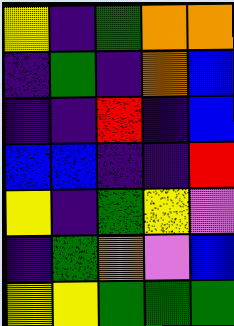[["yellow", "indigo", "green", "orange", "orange"], ["indigo", "green", "indigo", "orange", "blue"], ["indigo", "indigo", "red", "indigo", "blue"], ["blue", "blue", "indigo", "indigo", "red"], ["yellow", "indigo", "green", "yellow", "violet"], ["indigo", "green", "orange", "violet", "blue"], ["yellow", "yellow", "green", "green", "green"]]